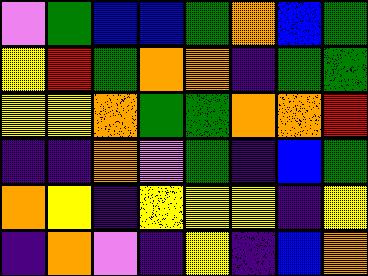[["violet", "green", "blue", "blue", "green", "orange", "blue", "green"], ["yellow", "red", "green", "orange", "orange", "indigo", "green", "green"], ["yellow", "yellow", "orange", "green", "green", "orange", "orange", "red"], ["indigo", "indigo", "orange", "violet", "green", "indigo", "blue", "green"], ["orange", "yellow", "indigo", "yellow", "yellow", "yellow", "indigo", "yellow"], ["indigo", "orange", "violet", "indigo", "yellow", "indigo", "blue", "orange"]]